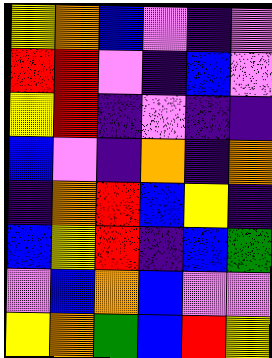[["yellow", "orange", "blue", "violet", "indigo", "violet"], ["red", "red", "violet", "indigo", "blue", "violet"], ["yellow", "red", "indigo", "violet", "indigo", "indigo"], ["blue", "violet", "indigo", "orange", "indigo", "orange"], ["indigo", "orange", "red", "blue", "yellow", "indigo"], ["blue", "yellow", "red", "indigo", "blue", "green"], ["violet", "blue", "orange", "blue", "violet", "violet"], ["yellow", "orange", "green", "blue", "red", "yellow"]]